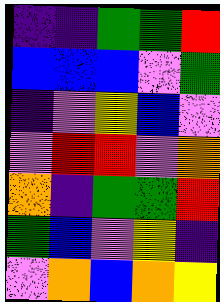[["indigo", "indigo", "green", "green", "red"], ["blue", "blue", "blue", "violet", "green"], ["indigo", "violet", "yellow", "blue", "violet"], ["violet", "red", "red", "violet", "orange"], ["orange", "indigo", "green", "green", "red"], ["green", "blue", "violet", "yellow", "indigo"], ["violet", "orange", "blue", "orange", "yellow"]]